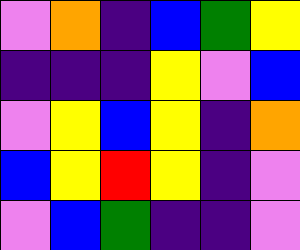[["violet", "orange", "indigo", "blue", "green", "yellow"], ["indigo", "indigo", "indigo", "yellow", "violet", "blue"], ["violet", "yellow", "blue", "yellow", "indigo", "orange"], ["blue", "yellow", "red", "yellow", "indigo", "violet"], ["violet", "blue", "green", "indigo", "indigo", "violet"]]